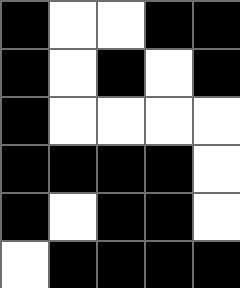[["black", "white", "white", "black", "black"], ["black", "white", "black", "white", "black"], ["black", "white", "white", "white", "white"], ["black", "black", "black", "black", "white"], ["black", "white", "black", "black", "white"], ["white", "black", "black", "black", "black"]]